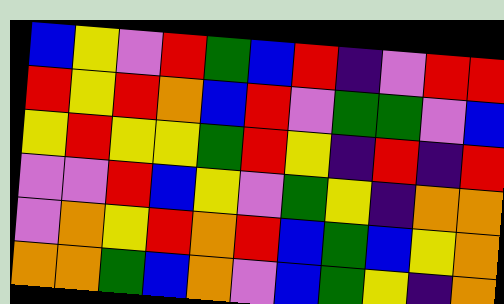[["blue", "yellow", "violet", "red", "green", "blue", "red", "indigo", "violet", "red", "red"], ["red", "yellow", "red", "orange", "blue", "red", "violet", "green", "green", "violet", "blue"], ["yellow", "red", "yellow", "yellow", "green", "red", "yellow", "indigo", "red", "indigo", "red"], ["violet", "violet", "red", "blue", "yellow", "violet", "green", "yellow", "indigo", "orange", "orange"], ["violet", "orange", "yellow", "red", "orange", "red", "blue", "green", "blue", "yellow", "orange"], ["orange", "orange", "green", "blue", "orange", "violet", "blue", "green", "yellow", "indigo", "orange"]]